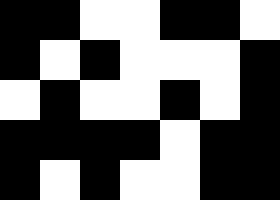[["black", "black", "white", "white", "black", "black", "white"], ["black", "white", "black", "white", "white", "white", "black"], ["white", "black", "white", "white", "black", "white", "black"], ["black", "black", "black", "black", "white", "black", "black"], ["black", "white", "black", "white", "white", "black", "black"]]